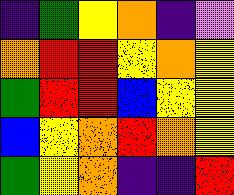[["indigo", "green", "yellow", "orange", "indigo", "violet"], ["orange", "red", "red", "yellow", "orange", "yellow"], ["green", "red", "red", "blue", "yellow", "yellow"], ["blue", "yellow", "orange", "red", "orange", "yellow"], ["green", "yellow", "orange", "indigo", "indigo", "red"]]